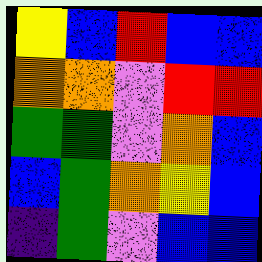[["yellow", "blue", "red", "blue", "blue"], ["orange", "orange", "violet", "red", "red"], ["green", "green", "violet", "orange", "blue"], ["blue", "green", "orange", "yellow", "blue"], ["indigo", "green", "violet", "blue", "blue"]]